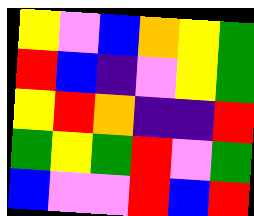[["yellow", "violet", "blue", "orange", "yellow", "green"], ["red", "blue", "indigo", "violet", "yellow", "green"], ["yellow", "red", "orange", "indigo", "indigo", "red"], ["green", "yellow", "green", "red", "violet", "green"], ["blue", "violet", "violet", "red", "blue", "red"]]